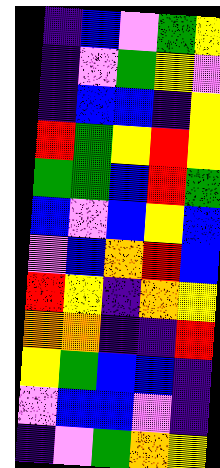[["indigo", "blue", "violet", "green", "yellow"], ["indigo", "violet", "green", "yellow", "violet"], ["indigo", "blue", "blue", "indigo", "yellow"], ["red", "green", "yellow", "red", "yellow"], ["green", "green", "blue", "red", "green"], ["blue", "violet", "blue", "yellow", "blue"], ["violet", "blue", "orange", "red", "blue"], ["red", "yellow", "indigo", "orange", "yellow"], ["orange", "orange", "indigo", "indigo", "red"], ["yellow", "green", "blue", "blue", "indigo"], ["violet", "blue", "blue", "violet", "indigo"], ["indigo", "violet", "green", "orange", "yellow"]]